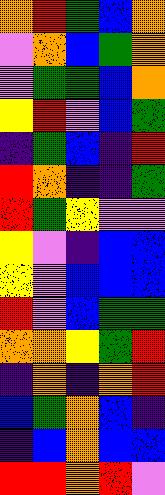[["orange", "red", "green", "blue", "orange"], ["violet", "orange", "blue", "green", "orange"], ["violet", "green", "green", "blue", "orange"], ["yellow", "red", "violet", "blue", "green"], ["indigo", "green", "blue", "indigo", "red"], ["red", "orange", "indigo", "indigo", "green"], ["red", "green", "yellow", "violet", "violet"], ["yellow", "violet", "indigo", "blue", "blue"], ["yellow", "violet", "blue", "blue", "blue"], ["red", "violet", "blue", "green", "green"], ["orange", "orange", "yellow", "green", "red"], ["indigo", "orange", "indigo", "orange", "red"], ["blue", "green", "orange", "blue", "indigo"], ["indigo", "blue", "orange", "blue", "blue"], ["red", "red", "orange", "red", "violet"]]